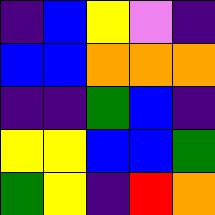[["indigo", "blue", "yellow", "violet", "indigo"], ["blue", "blue", "orange", "orange", "orange"], ["indigo", "indigo", "green", "blue", "indigo"], ["yellow", "yellow", "blue", "blue", "green"], ["green", "yellow", "indigo", "red", "orange"]]